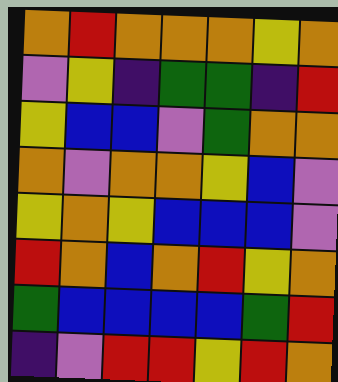[["orange", "red", "orange", "orange", "orange", "yellow", "orange"], ["violet", "yellow", "indigo", "green", "green", "indigo", "red"], ["yellow", "blue", "blue", "violet", "green", "orange", "orange"], ["orange", "violet", "orange", "orange", "yellow", "blue", "violet"], ["yellow", "orange", "yellow", "blue", "blue", "blue", "violet"], ["red", "orange", "blue", "orange", "red", "yellow", "orange"], ["green", "blue", "blue", "blue", "blue", "green", "red"], ["indigo", "violet", "red", "red", "yellow", "red", "orange"]]